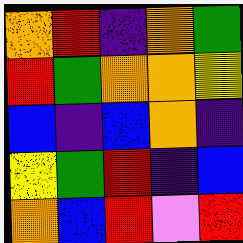[["orange", "red", "indigo", "orange", "green"], ["red", "green", "orange", "orange", "yellow"], ["blue", "indigo", "blue", "orange", "indigo"], ["yellow", "green", "red", "indigo", "blue"], ["orange", "blue", "red", "violet", "red"]]